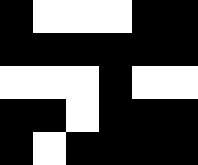[["black", "white", "white", "white", "black", "black"], ["black", "black", "black", "black", "black", "black"], ["white", "white", "white", "black", "white", "white"], ["black", "black", "white", "black", "black", "black"], ["black", "white", "black", "black", "black", "black"]]